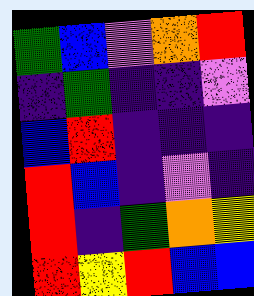[["green", "blue", "violet", "orange", "red"], ["indigo", "green", "indigo", "indigo", "violet"], ["blue", "red", "indigo", "indigo", "indigo"], ["red", "blue", "indigo", "violet", "indigo"], ["red", "indigo", "green", "orange", "yellow"], ["red", "yellow", "red", "blue", "blue"]]